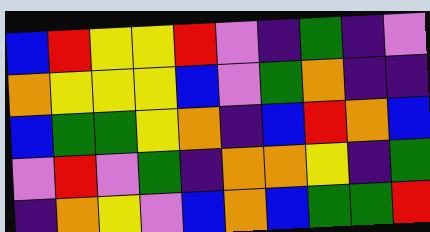[["blue", "red", "yellow", "yellow", "red", "violet", "indigo", "green", "indigo", "violet"], ["orange", "yellow", "yellow", "yellow", "blue", "violet", "green", "orange", "indigo", "indigo"], ["blue", "green", "green", "yellow", "orange", "indigo", "blue", "red", "orange", "blue"], ["violet", "red", "violet", "green", "indigo", "orange", "orange", "yellow", "indigo", "green"], ["indigo", "orange", "yellow", "violet", "blue", "orange", "blue", "green", "green", "red"]]